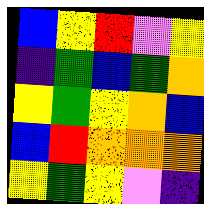[["blue", "yellow", "red", "violet", "yellow"], ["indigo", "green", "blue", "green", "orange"], ["yellow", "green", "yellow", "orange", "blue"], ["blue", "red", "orange", "orange", "orange"], ["yellow", "green", "yellow", "violet", "indigo"]]